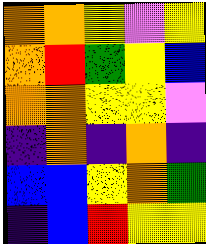[["orange", "orange", "yellow", "violet", "yellow"], ["orange", "red", "green", "yellow", "blue"], ["orange", "orange", "yellow", "yellow", "violet"], ["indigo", "orange", "indigo", "orange", "indigo"], ["blue", "blue", "yellow", "orange", "green"], ["indigo", "blue", "red", "yellow", "yellow"]]